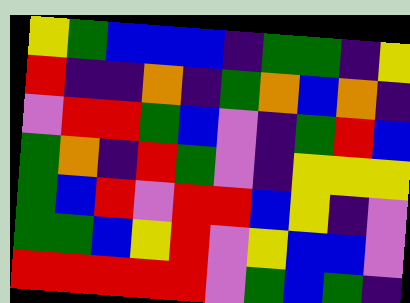[["yellow", "green", "blue", "blue", "blue", "indigo", "green", "green", "indigo", "yellow"], ["red", "indigo", "indigo", "orange", "indigo", "green", "orange", "blue", "orange", "indigo"], ["violet", "red", "red", "green", "blue", "violet", "indigo", "green", "red", "blue"], ["green", "orange", "indigo", "red", "green", "violet", "indigo", "yellow", "yellow", "yellow"], ["green", "blue", "red", "violet", "red", "red", "blue", "yellow", "indigo", "violet"], ["green", "green", "blue", "yellow", "red", "violet", "yellow", "blue", "blue", "violet"], ["red", "red", "red", "red", "red", "violet", "green", "blue", "green", "indigo"]]